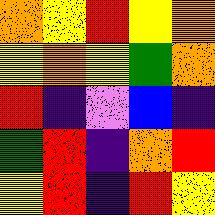[["orange", "yellow", "red", "yellow", "orange"], ["yellow", "orange", "yellow", "green", "orange"], ["red", "indigo", "violet", "blue", "indigo"], ["green", "red", "indigo", "orange", "red"], ["yellow", "red", "indigo", "red", "yellow"]]